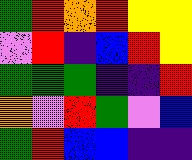[["green", "red", "orange", "red", "yellow", "yellow"], ["violet", "red", "indigo", "blue", "red", "yellow"], ["green", "green", "green", "indigo", "indigo", "red"], ["orange", "violet", "red", "green", "violet", "blue"], ["green", "red", "blue", "blue", "indigo", "indigo"]]